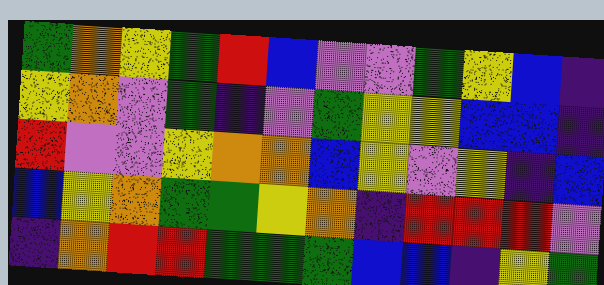[["green", "orange", "yellow", "green", "red", "blue", "violet", "violet", "green", "yellow", "blue", "indigo"], ["yellow", "orange", "violet", "green", "indigo", "violet", "green", "yellow", "yellow", "blue", "blue", "indigo"], ["red", "violet", "violet", "yellow", "orange", "orange", "blue", "yellow", "violet", "yellow", "indigo", "blue"], ["blue", "yellow", "orange", "green", "green", "yellow", "orange", "indigo", "red", "red", "red", "violet"], ["indigo", "orange", "red", "red", "green", "green", "green", "blue", "blue", "indigo", "yellow", "green"]]